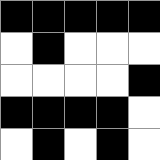[["black", "black", "black", "black", "black"], ["white", "black", "white", "white", "white"], ["white", "white", "white", "white", "black"], ["black", "black", "black", "black", "white"], ["white", "black", "white", "black", "white"]]